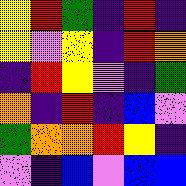[["yellow", "red", "green", "indigo", "red", "indigo"], ["yellow", "violet", "yellow", "indigo", "red", "orange"], ["indigo", "red", "yellow", "violet", "indigo", "green"], ["orange", "indigo", "red", "indigo", "blue", "violet"], ["green", "orange", "orange", "red", "yellow", "indigo"], ["violet", "indigo", "blue", "violet", "blue", "blue"]]